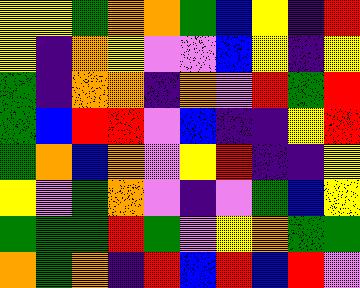[["yellow", "yellow", "green", "orange", "orange", "green", "blue", "yellow", "indigo", "red"], ["yellow", "indigo", "orange", "yellow", "violet", "violet", "blue", "yellow", "indigo", "yellow"], ["green", "indigo", "orange", "orange", "indigo", "orange", "violet", "red", "green", "red"], ["green", "blue", "red", "red", "violet", "blue", "indigo", "indigo", "yellow", "red"], ["green", "orange", "blue", "orange", "violet", "yellow", "red", "indigo", "indigo", "yellow"], ["yellow", "violet", "green", "orange", "violet", "indigo", "violet", "green", "blue", "yellow"], ["green", "green", "green", "red", "green", "violet", "yellow", "orange", "green", "green"], ["orange", "green", "orange", "indigo", "red", "blue", "red", "blue", "red", "violet"]]